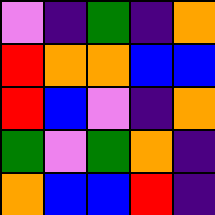[["violet", "indigo", "green", "indigo", "orange"], ["red", "orange", "orange", "blue", "blue"], ["red", "blue", "violet", "indigo", "orange"], ["green", "violet", "green", "orange", "indigo"], ["orange", "blue", "blue", "red", "indigo"]]